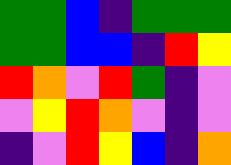[["green", "green", "blue", "indigo", "green", "green", "green"], ["green", "green", "blue", "blue", "indigo", "red", "yellow"], ["red", "orange", "violet", "red", "green", "indigo", "violet"], ["violet", "yellow", "red", "orange", "violet", "indigo", "violet"], ["indigo", "violet", "red", "yellow", "blue", "indigo", "orange"]]